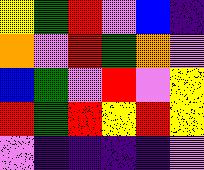[["yellow", "green", "red", "violet", "blue", "indigo"], ["orange", "violet", "red", "green", "orange", "violet"], ["blue", "green", "violet", "red", "violet", "yellow"], ["red", "green", "red", "yellow", "red", "yellow"], ["violet", "indigo", "indigo", "indigo", "indigo", "violet"]]